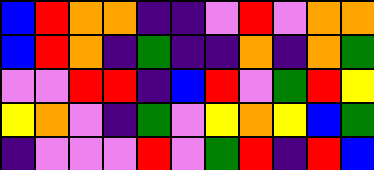[["blue", "red", "orange", "orange", "indigo", "indigo", "violet", "red", "violet", "orange", "orange"], ["blue", "red", "orange", "indigo", "green", "indigo", "indigo", "orange", "indigo", "orange", "green"], ["violet", "violet", "red", "red", "indigo", "blue", "red", "violet", "green", "red", "yellow"], ["yellow", "orange", "violet", "indigo", "green", "violet", "yellow", "orange", "yellow", "blue", "green"], ["indigo", "violet", "violet", "violet", "red", "violet", "green", "red", "indigo", "red", "blue"]]